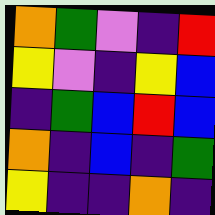[["orange", "green", "violet", "indigo", "red"], ["yellow", "violet", "indigo", "yellow", "blue"], ["indigo", "green", "blue", "red", "blue"], ["orange", "indigo", "blue", "indigo", "green"], ["yellow", "indigo", "indigo", "orange", "indigo"]]